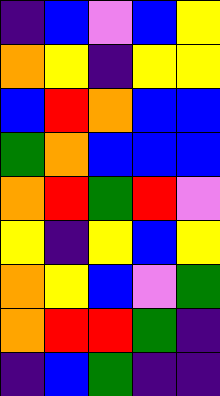[["indigo", "blue", "violet", "blue", "yellow"], ["orange", "yellow", "indigo", "yellow", "yellow"], ["blue", "red", "orange", "blue", "blue"], ["green", "orange", "blue", "blue", "blue"], ["orange", "red", "green", "red", "violet"], ["yellow", "indigo", "yellow", "blue", "yellow"], ["orange", "yellow", "blue", "violet", "green"], ["orange", "red", "red", "green", "indigo"], ["indigo", "blue", "green", "indigo", "indigo"]]